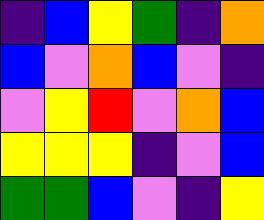[["indigo", "blue", "yellow", "green", "indigo", "orange"], ["blue", "violet", "orange", "blue", "violet", "indigo"], ["violet", "yellow", "red", "violet", "orange", "blue"], ["yellow", "yellow", "yellow", "indigo", "violet", "blue"], ["green", "green", "blue", "violet", "indigo", "yellow"]]